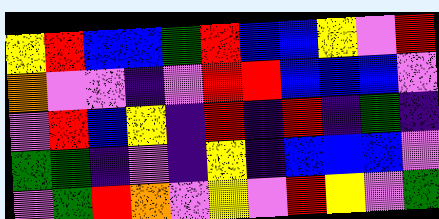[["yellow", "red", "blue", "blue", "green", "red", "blue", "blue", "yellow", "violet", "red"], ["orange", "violet", "violet", "indigo", "violet", "red", "red", "blue", "blue", "blue", "violet"], ["violet", "red", "blue", "yellow", "indigo", "red", "indigo", "red", "indigo", "green", "indigo"], ["green", "green", "indigo", "violet", "indigo", "yellow", "indigo", "blue", "blue", "blue", "violet"], ["violet", "green", "red", "orange", "violet", "yellow", "violet", "red", "yellow", "violet", "green"]]